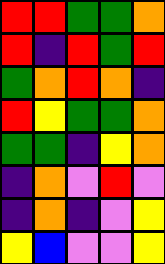[["red", "red", "green", "green", "orange"], ["red", "indigo", "red", "green", "red"], ["green", "orange", "red", "orange", "indigo"], ["red", "yellow", "green", "green", "orange"], ["green", "green", "indigo", "yellow", "orange"], ["indigo", "orange", "violet", "red", "violet"], ["indigo", "orange", "indigo", "violet", "yellow"], ["yellow", "blue", "violet", "violet", "yellow"]]